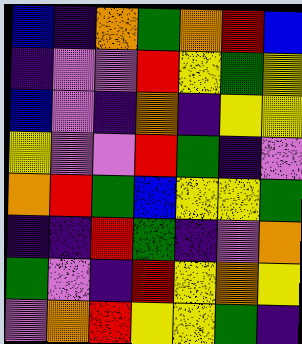[["blue", "indigo", "orange", "green", "orange", "red", "blue"], ["indigo", "violet", "violet", "red", "yellow", "green", "yellow"], ["blue", "violet", "indigo", "orange", "indigo", "yellow", "yellow"], ["yellow", "violet", "violet", "red", "green", "indigo", "violet"], ["orange", "red", "green", "blue", "yellow", "yellow", "green"], ["indigo", "indigo", "red", "green", "indigo", "violet", "orange"], ["green", "violet", "indigo", "red", "yellow", "orange", "yellow"], ["violet", "orange", "red", "yellow", "yellow", "green", "indigo"]]